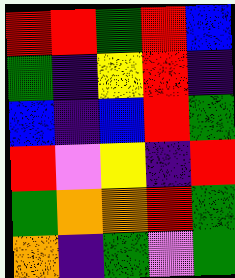[["red", "red", "green", "red", "blue"], ["green", "indigo", "yellow", "red", "indigo"], ["blue", "indigo", "blue", "red", "green"], ["red", "violet", "yellow", "indigo", "red"], ["green", "orange", "orange", "red", "green"], ["orange", "indigo", "green", "violet", "green"]]